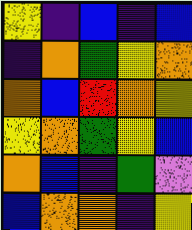[["yellow", "indigo", "blue", "indigo", "blue"], ["indigo", "orange", "green", "yellow", "orange"], ["orange", "blue", "red", "orange", "yellow"], ["yellow", "orange", "green", "yellow", "blue"], ["orange", "blue", "indigo", "green", "violet"], ["blue", "orange", "orange", "indigo", "yellow"]]